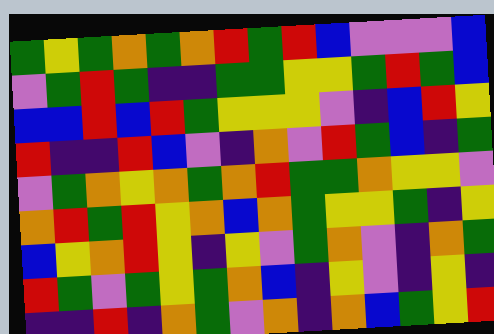[["green", "yellow", "green", "orange", "green", "orange", "red", "green", "red", "blue", "violet", "violet", "violet", "blue"], ["violet", "green", "red", "green", "indigo", "indigo", "green", "green", "yellow", "yellow", "green", "red", "green", "blue"], ["blue", "blue", "red", "blue", "red", "green", "yellow", "yellow", "yellow", "violet", "indigo", "blue", "red", "yellow"], ["red", "indigo", "indigo", "red", "blue", "violet", "indigo", "orange", "violet", "red", "green", "blue", "indigo", "green"], ["violet", "green", "orange", "yellow", "orange", "green", "orange", "red", "green", "green", "orange", "yellow", "yellow", "violet"], ["orange", "red", "green", "red", "yellow", "orange", "blue", "orange", "green", "yellow", "yellow", "green", "indigo", "yellow"], ["blue", "yellow", "orange", "red", "yellow", "indigo", "yellow", "violet", "green", "orange", "violet", "indigo", "orange", "green"], ["red", "green", "violet", "green", "yellow", "green", "orange", "blue", "indigo", "yellow", "violet", "indigo", "yellow", "indigo"], ["indigo", "indigo", "red", "indigo", "orange", "green", "violet", "orange", "indigo", "orange", "blue", "green", "yellow", "red"]]